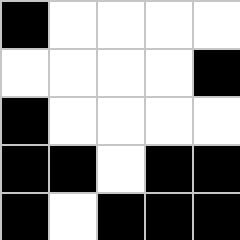[["black", "white", "white", "white", "white"], ["white", "white", "white", "white", "black"], ["black", "white", "white", "white", "white"], ["black", "black", "white", "black", "black"], ["black", "white", "black", "black", "black"]]